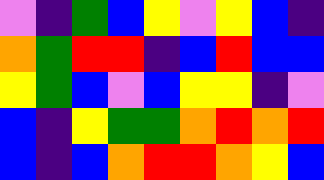[["violet", "indigo", "green", "blue", "yellow", "violet", "yellow", "blue", "indigo"], ["orange", "green", "red", "red", "indigo", "blue", "red", "blue", "blue"], ["yellow", "green", "blue", "violet", "blue", "yellow", "yellow", "indigo", "violet"], ["blue", "indigo", "yellow", "green", "green", "orange", "red", "orange", "red"], ["blue", "indigo", "blue", "orange", "red", "red", "orange", "yellow", "blue"]]